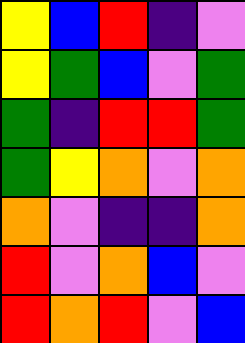[["yellow", "blue", "red", "indigo", "violet"], ["yellow", "green", "blue", "violet", "green"], ["green", "indigo", "red", "red", "green"], ["green", "yellow", "orange", "violet", "orange"], ["orange", "violet", "indigo", "indigo", "orange"], ["red", "violet", "orange", "blue", "violet"], ["red", "orange", "red", "violet", "blue"]]